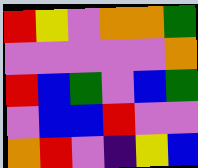[["red", "yellow", "violet", "orange", "orange", "green"], ["violet", "violet", "violet", "violet", "violet", "orange"], ["red", "blue", "green", "violet", "blue", "green"], ["violet", "blue", "blue", "red", "violet", "violet"], ["orange", "red", "violet", "indigo", "yellow", "blue"]]